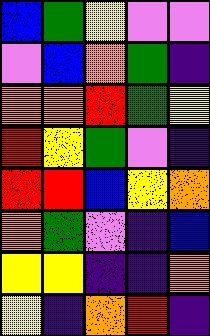[["blue", "green", "yellow", "violet", "violet"], ["violet", "blue", "orange", "green", "indigo"], ["orange", "orange", "red", "green", "yellow"], ["red", "yellow", "green", "violet", "indigo"], ["red", "red", "blue", "yellow", "orange"], ["orange", "green", "violet", "indigo", "blue"], ["yellow", "yellow", "indigo", "indigo", "orange"], ["yellow", "indigo", "orange", "red", "indigo"]]